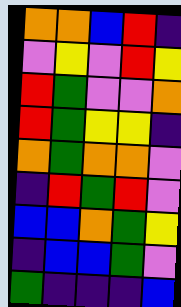[["orange", "orange", "blue", "red", "indigo"], ["violet", "yellow", "violet", "red", "yellow"], ["red", "green", "violet", "violet", "orange"], ["red", "green", "yellow", "yellow", "indigo"], ["orange", "green", "orange", "orange", "violet"], ["indigo", "red", "green", "red", "violet"], ["blue", "blue", "orange", "green", "yellow"], ["indigo", "blue", "blue", "green", "violet"], ["green", "indigo", "indigo", "indigo", "blue"]]